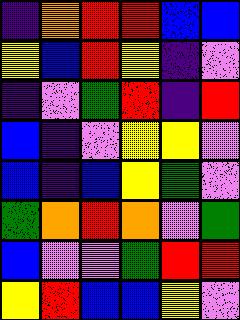[["indigo", "orange", "red", "red", "blue", "blue"], ["yellow", "blue", "red", "yellow", "indigo", "violet"], ["indigo", "violet", "green", "red", "indigo", "red"], ["blue", "indigo", "violet", "yellow", "yellow", "violet"], ["blue", "indigo", "blue", "yellow", "green", "violet"], ["green", "orange", "red", "orange", "violet", "green"], ["blue", "violet", "violet", "green", "red", "red"], ["yellow", "red", "blue", "blue", "yellow", "violet"]]